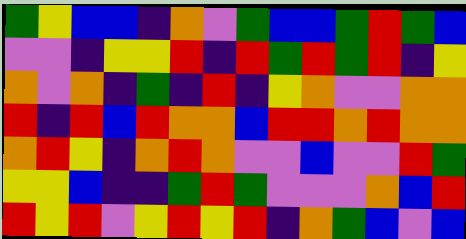[["green", "yellow", "blue", "blue", "indigo", "orange", "violet", "green", "blue", "blue", "green", "red", "green", "blue"], ["violet", "violet", "indigo", "yellow", "yellow", "red", "indigo", "red", "green", "red", "green", "red", "indigo", "yellow"], ["orange", "violet", "orange", "indigo", "green", "indigo", "red", "indigo", "yellow", "orange", "violet", "violet", "orange", "orange"], ["red", "indigo", "red", "blue", "red", "orange", "orange", "blue", "red", "red", "orange", "red", "orange", "orange"], ["orange", "red", "yellow", "indigo", "orange", "red", "orange", "violet", "violet", "blue", "violet", "violet", "red", "green"], ["yellow", "yellow", "blue", "indigo", "indigo", "green", "red", "green", "violet", "violet", "violet", "orange", "blue", "red"], ["red", "yellow", "red", "violet", "yellow", "red", "yellow", "red", "indigo", "orange", "green", "blue", "violet", "blue"]]